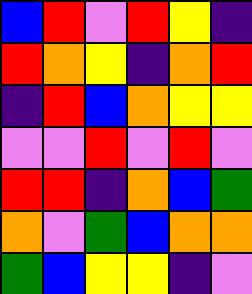[["blue", "red", "violet", "red", "yellow", "indigo"], ["red", "orange", "yellow", "indigo", "orange", "red"], ["indigo", "red", "blue", "orange", "yellow", "yellow"], ["violet", "violet", "red", "violet", "red", "violet"], ["red", "red", "indigo", "orange", "blue", "green"], ["orange", "violet", "green", "blue", "orange", "orange"], ["green", "blue", "yellow", "yellow", "indigo", "violet"]]